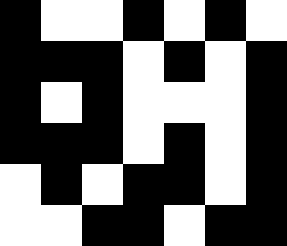[["black", "white", "white", "black", "white", "black", "white"], ["black", "black", "black", "white", "black", "white", "black"], ["black", "white", "black", "white", "white", "white", "black"], ["black", "black", "black", "white", "black", "white", "black"], ["white", "black", "white", "black", "black", "white", "black"], ["white", "white", "black", "black", "white", "black", "black"]]